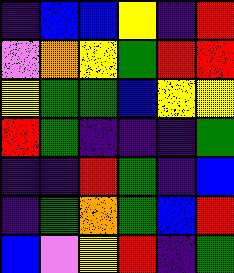[["indigo", "blue", "blue", "yellow", "indigo", "red"], ["violet", "orange", "yellow", "green", "red", "red"], ["yellow", "green", "green", "blue", "yellow", "yellow"], ["red", "green", "indigo", "indigo", "indigo", "green"], ["indigo", "indigo", "red", "green", "indigo", "blue"], ["indigo", "green", "orange", "green", "blue", "red"], ["blue", "violet", "yellow", "red", "indigo", "green"]]